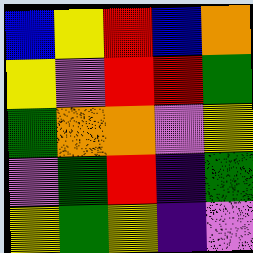[["blue", "yellow", "red", "blue", "orange"], ["yellow", "violet", "red", "red", "green"], ["green", "orange", "orange", "violet", "yellow"], ["violet", "green", "red", "indigo", "green"], ["yellow", "green", "yellow", "indigo", "violet"]]